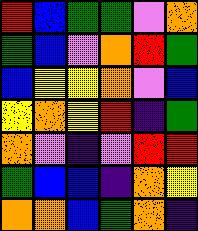[["red", "blue", "green", "green", "violet", "orange"], ["green", "blue", "violet", "orange", "red", "green"], ["blue", "yellow", "yellow", "orange", "violet", "blue"], ["yellow", "orange", "yellow", "red", "indigo", "green"], ["orange", "violet", "indigo", "violet", "red", "red"], ["green", "blue", "blue", "indigo", "orange", "yellow"], ["orange", "orange", "blue", "green", "orange", "indigo"]]